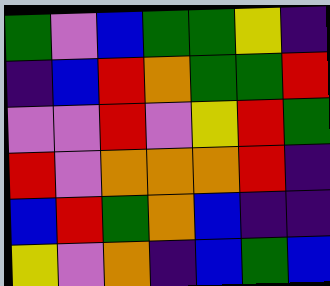[["green", "violet", "blue", "green", "green", "yellow", "indigo"], ["indigo", "blue", "red", "orange", "green", "green", "red"], ["violet", "violet", "red", "violet", "yellow", "red", "green"], ["red", "violet", "orange", "orange", "orange", "red", "indigo"], ["blue", "red", "green", "orange", "blue", "indigo", "indigo"], ["yellow", "violet", "orange", "indigo", "blue", "green", "blue"]]